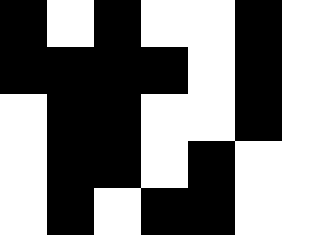[["black", "white", "black", "white", "white", "black", "white"], ["black", "black", "black", "black", "white", "black", "white"], ["white", "black", "black", "white", "white", "black", "white"], ["white", "black", "black", "white", "black", "white", "white"], ["white", "black", "white", "black", "black", "white", "white"]]